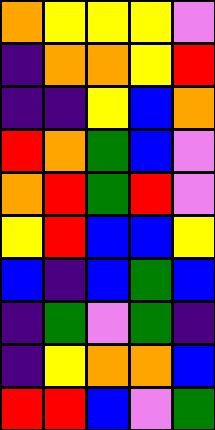[["orange", "yellow", "yellow", "yellow", "violet"], ["indigo", "orange", "orange", "yellow", "red"], ["indigo", "indigo", "yellow", "blue", "orange"], ["red", "orange", "green", "blue", "violet"], ["orange", "red", "green", "red", "violet"], ["yellow", "red", "blue", "blue", "yellow"], ["blue", "indigo", "blue", "green", "blue"], ["indigo", "green", "violet", "green", "indigo"], ["indigo", "yellow", "orange", "orange", "blue"], ["red", "red", "blue", "violet", "green"]]